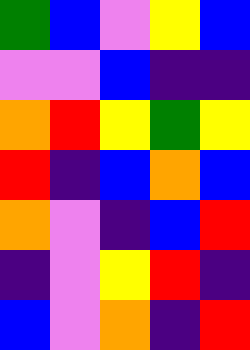[["green", "blue", "violet", "yellow", "blue"], ["violet", "violet", "blue", "indigo", "indigo"], ["orange", "red", "yellow", "green", "yellow"], ["red", "indigo", "blue", "orange", "blue"], ["orange", "violet", "indigo", "blue", "red"], ["indigo", "violet", "yellow", "red", "indigo"], ["blue", "violet", "orange", "indigo", "red"]]